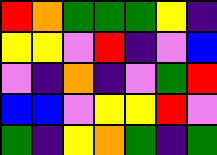[["red", "orange", "green", "green", "green", "yellow", "indigo"], ["yellow", "yellow", "violet", "red", "indigo", "violet", "blue"], ["violet", "indigo", "orange", "indigo", "violet", "green", "red"], ["blue", "blue", "violet", "yellow", "yellow", "red", "violet"], ["green", "indigo", "yellow", "orange", "green", "indigo", "green"]]